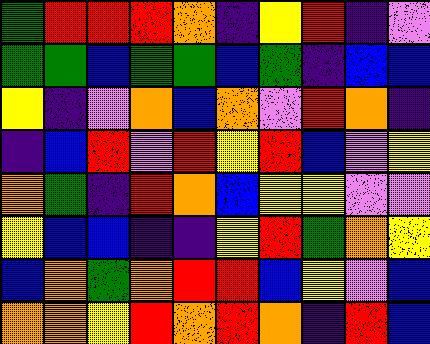[["green", "red", "red", "red", "orange", "indigo", "yellow", "red", "indigo", "violet"], ["green", "green", "blue", "green", "green", "blue", "green", "indigo", "blue", "blue"], ["yellow", "indigo", "violet", "orange", "blue", "orange", "violet", "red", "orange", "indigo"], ["indigo", "blue", "red", "violet", "red", "yellow", "red", "blue", "violet", "yellow"], ["orange", "green", "indigo", "red", "orange", "blue", "yellow", "yellow", "violet", "violet"], ["yellow", "blue", "blue", "indigo", "indigo", "yellow", "red", "green", "orange", "yellow"], ["blue", "orange", "green", "orange", "red", "red", "blue", "yellow", "violet", "blue"], ["orange", "orange", "yellow", "red", "orange", "red", "orange", "indigo", "red", "blue"]]